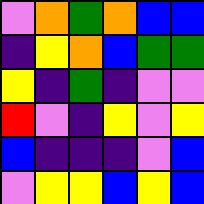[["violet", "orange", "green", "orange", "blue", "blue"], ["indigo", "yellow", "orange", "blue", "green", "green"], ["yellow", "indigo", "green", "indigo", "violet", "violet"], ["red", "violet", "indigo", "yellow", "violet", "yellow"], ["blue", "indigo", "indigo", "indigo", "violet", "blue"], ["violet", "yellow", "yellow", "blue", "yellow", "blue"]]